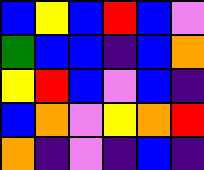[["blue", "yellow", "blue", "red", "blue", "violet"], ["green", "blue", "blue", "indigo", "blue", "orange"], ["yellow", "red", "blue", "violet", "blue", "indigo"], ["blue", "orange", "violet", "yellow", "orange", "red"], ["orange", "indigo", "violet", "indigo", "blue", "indigo"]]